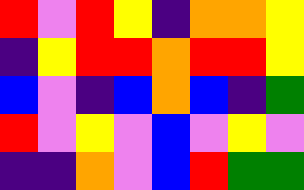[["red", "violet", "red", "yellow", "indigo", "orange", "orange", "yellow"], ["indigo", "yellow", "red", "red", "orange", "red", "red", "yellow"], ["blue", "violet", "indigo", "blue", "orange", "blue", "indigo", "green"], ["red", "violet", "yellow", "violet", "blue", "violet", "yellow", "violet"], ["indigo", "indigo", "orange", "violet", "blue", "red", "green", "green"]]